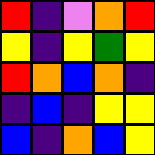[["red", "indigo", "violet", "orange", "red"], ["yellow", "indigo", "yellow", "green", "yellow"], ["red", "orange", "blue", "orange", "indigo"], ["indigo", "blue", "indigo", "yellow", "yellow"], ["blue", "indigo", "orange", "blue", "yellow"]]